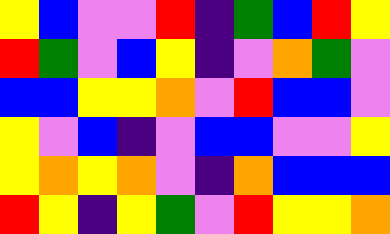[["yellow", "blue", "violet", "violet", "red", "indigo", "green", "blue", "red", "yellow"], ["red", "green", "violet", "blue", "yellow", "indigo", "violet", "orange", "green", "violet"], ["blue", "blue", "yellow", "yellow", "orange", "violet", "red", "blue", "blue", "violet"], ["yellow", "violet", "blue", "indigo", "violet", "blue", "blue", "violet", "violet", "yellow"], ["yellow", "orange", "yellow", "orange", "violet", "indigo", "orange", "blue", "blue", "blue"], ["red", "yellow", "indigo", "yellow", "green", "violet", "red", "yellow", "yellow", "orange"]]